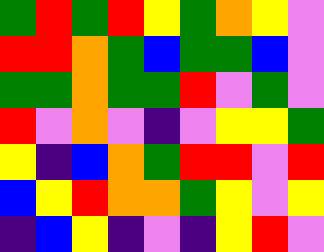[["green", "red", "green", "red", "yellow", "green", "orange", "yellow", "violet"], ["red", "red", "orange", "green", "blue", "green", "green", "blue", "violet"], ["green", "green", "orange", "green", "green", "red", "violet", "green", "violet"], ["red", "violet", "orange", "violet", "indigo", "violet", "yellow", "yellow", "green"], ["yellow", "indigo", "blue", "orange", "green", "red", "red", "violet", "red"], ["blue", "yellow", "red", "orange", "orange", "green", "yellow", "violet", "yellow"], ["indigo", "blue", "yellow", "indigo", "violet", "indigo", "yellow", "red", "violet"]]